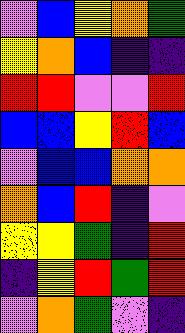[["violet", "blue", "yellow", "orange", "green"], ["yellow", "orange", "blue", "indigo", "indigo"], ["red", "red", "violet", "violet", "red"], ["blue", "blue", "yellow", "red", "blue"], ["violet", "blue", "blue", "orange", "orange"], ["orange", "blue", "red", "indigo", "violet"], ["yellow", "yellow", "green", "indigo", "red"], ["indigo", "yellow", "red", "green", "red"], ["violet", "orange", "green", "violet", "indigo"]]